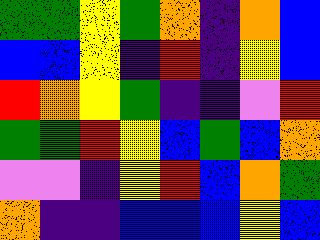[["green", "green", "yellow", "green", "orange", "indigo", "orange", "blue"], ["blue", "blue", "yellow", "indigo", "red", "indigo", "yellow", "blue"], ["red", "orange", "yellow", "green", "indigo", "indigo", "violet", "red"], ["green", "green", "red", "yellow", "blue", "green", "blue", "orange"], ["violet", "violet", "indigo", "yellow", "red", "blue", "orange", "green"], ["orange", "indigo", "indigo", "blue", "blue", "blue", "yellow", "blue"]]